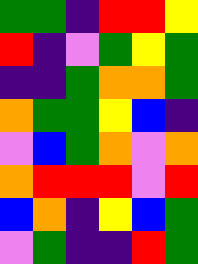[["green", "green", "indigo", "red", "red", "yellow"], ["red", "indigo", "violet", "green", "yellow", "green"], ["indigo", "indigo", "green", "orange", "orange", "green"], ["orange", "green", "green", "yellow", "blue", "indigo"], ["violet", "blue", "green", "orange", "violet", "orange"], ["orange", "red", "red", "red", "violet", "red"], ["blue", "orange", "indigo", "yellow", "blue", "green"], ["violet", "green", "indigo", "indigo", "red", "green"]]